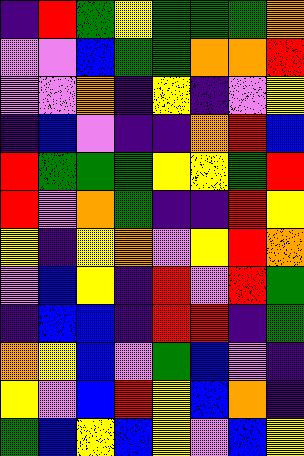[["indigo", "red", "green", "yellow", "green", "green", "green", "orange"], ["violet", "violet", "blue", "green", "green", "orange", "orange", "red"], ["violet", "violet", "orange", "indigo", "yellow", "indigo", "violet", "yellow"], ["indigo", "blue", "violet", "indigo", "indigo", "orange", "red", "blue"], ["red", "green", "green", "green", "yellow", "yellow", "green", "red"], ["red", "violet", "orange", "green", "indigo", "indigo", "red", "yellow"], ["yellow", "indigo", "yellow", "orange", "violet", "yellow", "red", "orange"], ["violet", "blue", "yellow", "indigo", "red", "violet", "red", "green"], ["indigo", "blue", "blue", "indigo", "red", "red", "indigo", "green"], ["orange", "yellow", "blue", "violet", "green", "blue", "violet", "indigo"], ["yellow", "violet", "blue", "red", "yellow", "blue", "orange", "indigo"], ["green", "blue", "yellow", "blue", "yellow", "violet", "blue", "yellow"]]